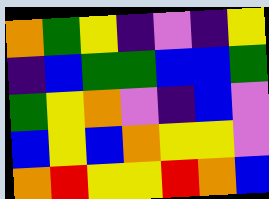[["orange", "green", "yellow", "indigo", "violet", "indigo", "yellow"], ["indigo", "blue", "green", "green", "blue", "blue", "green"], ["green", "yellow", "orange", "violet", "indigo", "blue", "violet"], ["blue", "yellow", "blue", "orange", "yellow", "yellow", "violet"], ["orange", "red", "yellow", "yellow", "red", "orange", "blue"]]